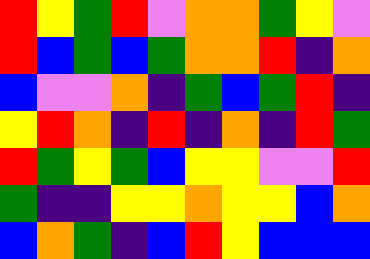[["red", "yellow", "green", "red", "violet", "orange", "orange", "green", "yellow", "violet"], ["red", "blue", "green", "blue", "green", "orange", "orange", "red", "indigo", "orange"], ["blue", "violet", "violet", "orange", "indigo", "green", "blue", "green", "red", "indigo"], ["yellow", "red", "orange", "indigo", "red", "indigo", "orange", "indigo", "red", "green"], ["red", "green", "yellow", "green", "blue", "yellow", "yellow", "violet", "violet", "red"], ["green", "indigo", "indigo", "yellow", "yellow", "orange", "yellow", "yellow", "blue", "orange"], ["blue", "orange", "green", "indigo", "blue", "red", "yellow", "blue", "blue", "blue"]]